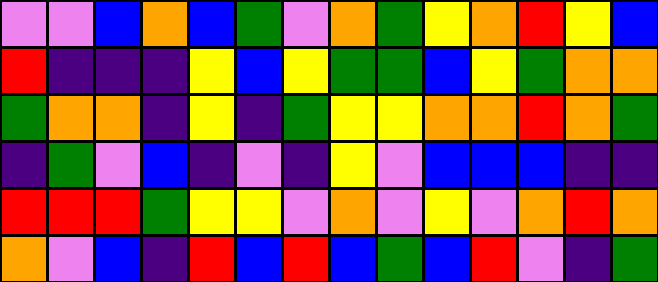[["violet", "violet", "blue", "orange", "blue", "green", "violet", "orange", "green", "yellow", "orange", "red", "yellow", "blue"], ["red", "indigo", "indigo", "indigo", "yellow", "blue", "yellow", "green", "green", "blue", "yellow", "green", "orange", "orange"], ["green", "orange", "orange", "indigo", "yellow", "indigo", "green", "yellow", "yellow", "orange", "orange", "red", "orange", "green"], ["indigo", "green", "violet", "blue", "indigo", "violet", "indigo", "yellow", "violet", "blue", "blue", "blue", "indigo", "indigo"], ["red", "red", "red", "green", "yellow", "yellow", "violet", "orange", "violet", "yellow", "violet", "orange", "red", "orange"], ["orange", "violet", "blue", "indigo", "red", "blue", "red", "blue", "green", "blue", "red", "violet", "indigo", "green"]]